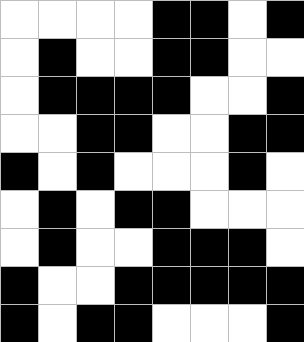[["white", "white", "white", "white", "black", "black", "white", "black"], ["white", "black", "white", "white", "black", "black", "white", "white"], ["white", "black", "black", "black", "black", "white", "white", "black"], ["white", "white", "black", "black", "white", "white", "black", "black"], ["black", "white", "black", "white", "white", "white", "black", "white"], ["white", "black", "white", "black", "black", "white", "white", "white"], ["white", "black", "white", "white", "black", "black", "black", "white"], ["black", "white", "white", "black", "black", "black", "black", "black"], ["black", "white", "black", "black", "white", "white", "white", "black"]]